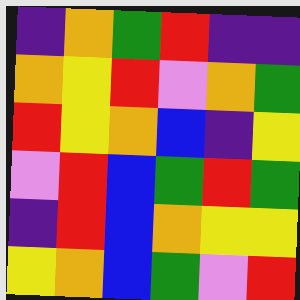[["indigo", "orange", "green", "red", "indigo", "indigo"], ["orange", "yellow", "red", "violet", "orange", "green"], ["red", "yellow", "orange", "blue", "indigo", "yellow"], ["violet", "red", "blue", "green", "red", "green"], ["indigo", "red", "blue", "orange", "yellow", "yellow"], ["yellow", "orange", "blue", "green", "violet", "red"]]